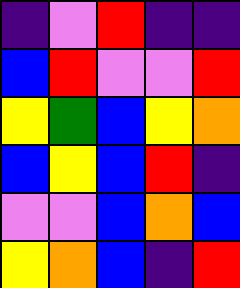[["indigo", "violet", "red", "indigo", "indigo"], ["blue", "red", "violet", "violet", "red"], ["yellow", "green", "blue", "yellow", "orange"], ["blue", "yellow", "blue", "red", "indigo"], ["violet", "violet", "blue", "orange", "blue"], ["yellow", "orange", "blue", "indigo", "red"]]